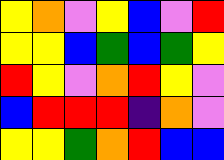[["yellow", "orange", "violet", "yellow", "blue", "violet", "red"], ["yellow", "yellow", "blue", "green", "blue", "green", "yellow"], ["red", "yellow", "violet", "orange", "red", "yellow", "violet"], ["blue", "red", "red", "red", "indigo", "orange", "violet"], ["yellow", "yellow", "green", "orange", "red", "blue", "blue"]]